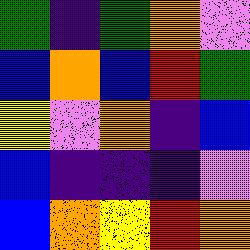[["green", "indigo", "green", "orange", "violet"], ["blue", "orange", "blue", "red", "green"], ["yellow", "violet", "orange", "indigo", "blue"], ["blue", "indigo", "indigo", "indigo", "violet"], ["blue", "orange", "yellow", "red", "orange"]]